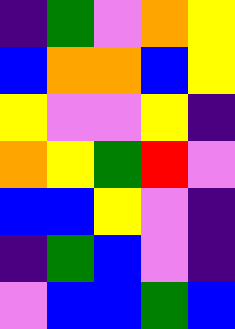[["indigo", "green", "violet", "orange", "yellow"], ["blue", "orange", "orange", "blue", "yellow"], ["yellow", "violet", "violet", "yellow", "indigo"], ["orange", "yellow", "green", "red", "violet"], ["blue", "blue", "yellow", "violet", "indigo"], ["indigo", "green", "blue", "violet", "indigo"], ["violet", "blue", "blue", "green", "blue"]]